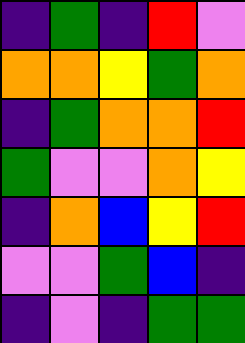[["indigo", "green", "indigo", "red", "violet"], ["orange", "orange", "yellow", "green", "orange"], ["indigo", "green", "orange", "orange", "red"], ["green", "violet", "violet", "orange", "yellow"], ["indigo", "orange", "blue", "yellow", "red"], ["violet", "violet", "green", "blue", "indigo"], ["indigo", "violet", "indigo", "green", "green"]]